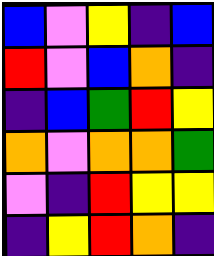[["blue", "violet", "yellow", "indigo", "blue"], ["red", "violet", "blue", "orange", "indigo"], ["indigo", "blue", "green", "red", "yellow"], ["orange", "violet", "orange", "orange", "green"], ["violet", "indigo", "red", "yellow", "yellow"], ["indigo", "yellow", "red", "orange", "indigo"]]